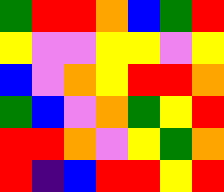[["green", "red", "red", "orange", "blue", "green", "red"], ["yellow", "violet", "violet", "yellow", "yellow", "violet", "yellow"], ["blue", "violet", "orange", "yellow", "red", "red", "orange"], ["green", "blue", "violet", "orange", "green", "yellow", "red"], ["red", "red", "orange", "violet", "yellow", "green", "orange"], ["red", "indigo", "blue", "red", "red", "yellow", "red"]]